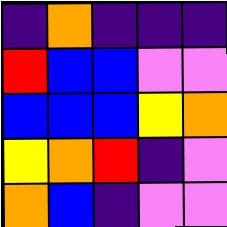[["indigo", "orange", "indigo", "indigo", "indigo"], ["red", "blue", "blue", "violet", "violet"], ["blue", "blue", "blue", "yellow", "orange"], ["yellow", "orange", "red", "indigo", "violet"], ["orange", "blue", "indigo", "violet", "violet"]]